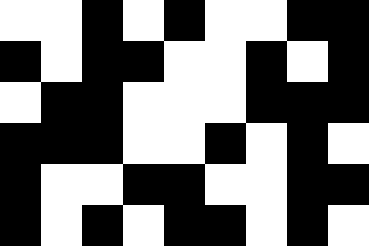[["white", "white", "black", "white", "black", "white", "white", "black", "black"], ["black", "white", "black", "black", "white", "white", "black", "white", "black"], ["white", "black", "black", "white", "white", "white", "black", "black", "black"], ["black", "black", "black", "white", "white", "black", "white", "black", "white"], ["black", "white", "white", "black", "black", "white", "white", "black", "black"], ["black", "white", "black", "white", "black", "black", "white", "black", "white"]]